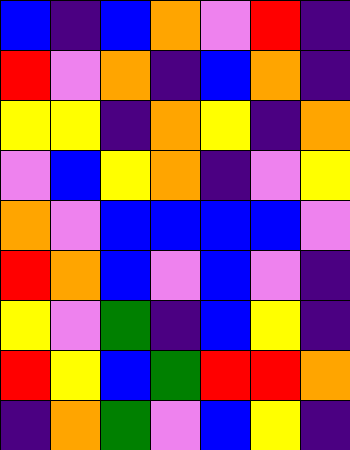[["blue", "indigo", "blue", "orange", "violet", "red", "indigo"], ["red", "violet", "orange", "indigo", "blue", "orange", "indigo"], ["yellow", "yellow", "indigo", "orange", "yellow", "indigo", "orange"], ["violet", "blue", "yellow", "orange", "indigo", "violet", "yellow"], ["orange", "violet", "blue", "blue", "blue", "blue", "violet"], ["red", "orange", "blue", "violet", "blue", "violet", "indigo"], ["yellow", "violet", "green", "indigo", "blue", "yellow", "indigo"], ["red", "yellow", "blue", "green", "red", "red", "orange"], ["indigo", "orange", "green", "violet", "blue", "yellow", "indigo"]]